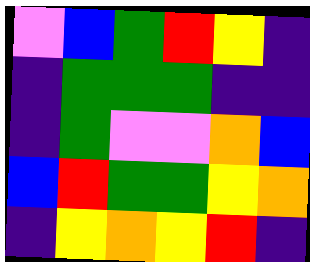[["violet", "blue", "green", "red", "yellow", "indigo"], ["indigo", "green", "green", "green", "indigo", "indigo"], ["indigo", "green", "violet", "violet", "orange", "blue"], ["blue", "red", "green", "green", "yellow", "orange"], ["indigo", "yellow", "orange", "yellow", "red", "indigo"]]